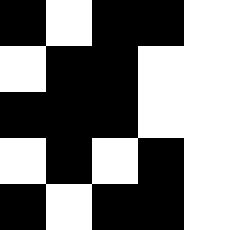[["black", "white", "black", "black", "white"], ["white", "black", "black", "white", "white"], ["black", "black", "black", "white", "white"], ["white", "black", "white", "black", "white"], ["black", "white", "black", "black", "white"]]